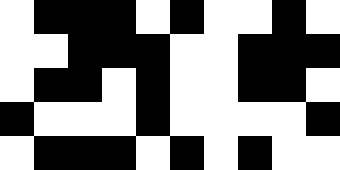[["white", "black", "black", "black", "white", "black", "white", "white", "black", "white"], ["white", "white", "black", "black", "black", "white", "white", "black", "black", "black"], ["white", "black", "black", "white", "black", "white", "white", "black", "black", "white"], ["black", "white", "white", "white", "black", "white", "white", "white", "white", "black"], ["white", "black", "black", "black", "white", "black", "white", "black", "white", "white"]]